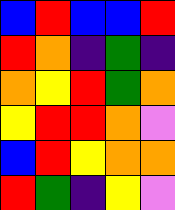[["blue", "red", "blue", "blue", "red"], ["red", "orange", "indigo", "green", "indigo"], ["orange", "yellow", "red", "green", "orange"], ["yellow", "red", "red", "orange", "violet"], ["blue", "red", "yellow", "orange", "orange"], ["red", "green", "indigo", "yellow", "violet"]]